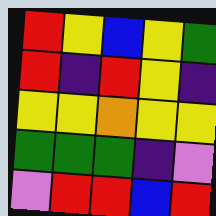[["red", "yellow", "blue", "yellow", "green"], ["red", "indigo", "red", "yellow", "indigo"], ["yellow", "yellow", "orange", "yellow", "yellow"], ["green", "green", "green", "indigo", "violet"], ["violet", "red", "red", "blue", "red"]]